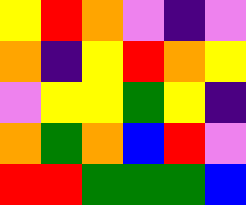[["yellow", "red", "orange", "violet", "indigo", "violet"], ["orange", "indigo", "yellow", "red", "orange", "yellow"], ["violet", "yellow", "yellow", "green", "yellow", "indigo"], ["orange", "green", "orange", "blue", "red", "violet"], ["red", "red", "green", "green", "green", "blue"]]